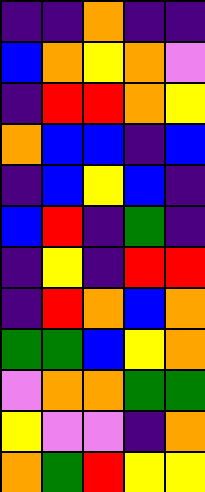[["indigo", "indigo", "orange", "indigo", "indigo"], ["blue", "orange", "yellow", "orange", "violet"], ["indigo", "red", "red", "orange", "yellow"], ["orange", "blue", "blue", "indigo", "blue"], ["indigo", "blue", "yellow", "blue", "indigo"], ["blue", "red", "indigo", "green", "indigo"], ["indigo", "yellow", "indigo", "red", "red"], ["indigo", "red", "orange", "blue", "orange"], ["green", "green", "blue", "yellow", "orange"], ["violet", "orange", "orange", "green", "green"], ["yellow", "violet", "violet", "indigo", "orange"], ["orange", "green", "red", "yellow", "yellow"]]